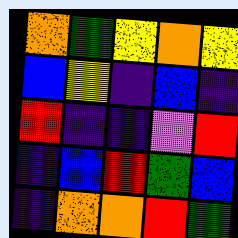[["orange", "green", "yellow", "orange", "yellow"], ["blue", "yellow", "indigo", "blue", "indigo"], ["red", "indigo", "indigo", "violet", "red"], ["indigo", "blue", "red", "green", "blue"], ["indigo", "orange", "orange", "red", "green"]]